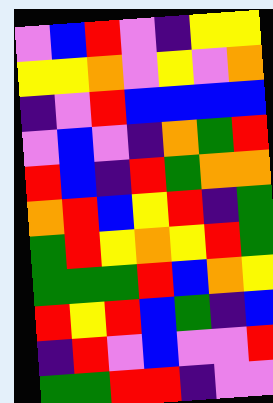[["violet", "blue", "red", "violet", "indigo", "yellow", "yellow"], ["yellow", "yellow", "orange", "violet", "yellow", "violet", "orange"], ["indigo", "violet", "red", "blue", "blue", "blue", "blue"], ["violet", "blue", "violet", "indigo", "orange", "green", "red"], ["red", "blue", "indigo", "red", "green", "orange", "orange"], ["orange", "red", "blue", "yellow", "red", "indigo", "green"], ["green", "red", "yellow", "orange", "yellow", "red", "green"], ["green", "green", "green", "red", "blue", "orange", "yellow"], ["red", "yellow", "red", "blue", "green", "indigo", "blue"], ["indigo", "red", "violet", "blue", "violet", "violet", "red"], ["green", "green", "red", "red", "indigo", "violet", "violet"]]